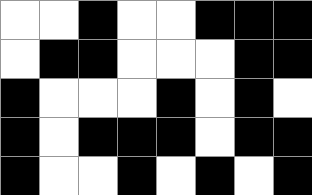[["white", "white", "black", "white", "white", "black", "black", "black"], ["white", "black", "black", "white", "white", "white", "black", "black"], ["black", "white", "white", "white", "black", "white", "black", "white"], ["black", "white", "black", "black", "black", "white", "black", "black"], ["black", "white", "white", "black", "white", "black", "white", "black"]]